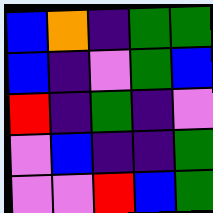[["blue", "orange", "indigo", "green", "green"], ["blue", "indigo", "violet", "green", "blue"], ["red", "indigo", "green", "indigo", "violet"], ["violet", "blue", "indigo", "indigo", "green"], ["violet", "violet", "red", "blue", "green"]]